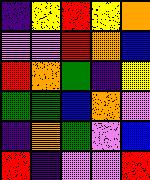[["indigo", "yellow", "red", "yellow", "orange"], ["violet", "violet", "red", "orange", "blue"], ["red", "orange", "green", "indigo", "yellow"], ["green", "green", "blue", "orange", "violet"], ["indigo", "orange", "green", "violet", "blue"], ["red", "indigo", "violet", "violet", "red"]]